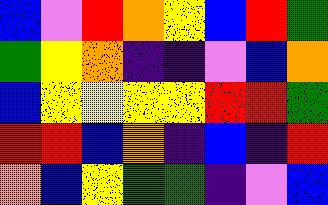[["blue", "violet", "red", "orange", "yellow", "blue", "red", "green"], ["green", "yellow", "orange", "indigo", "indigo", "violet", "blue", "orange"], ["blue", "yellow", "yellow", "yellow", "yellow", "red", "red", "green"], ["red", "red", "blue", "orange", "indigo", "blue", "indigo", "red"], ["orange", "blue", "yellow", "green", "green", "indigo", "violet", "blue"]]